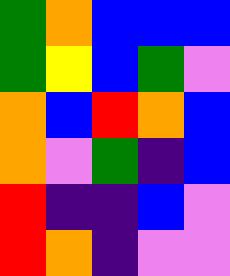[["green", "orange", "blue", "blue", "blue"], ["green", "yellow", "blue", "green", "violet"], ["orange", "blue", "red", "orange", "blue"], ["orange", "violet", "green", "indigo", "blue"], ["red", "indigo", "indigo", "blue", "violet"], ["red", "orange", "indigo", "violet", "violet"]]